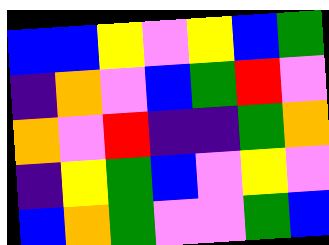[["blue", "blue", "yellow", "violet", "yellow", "blue", "green"], ["indigo", "orange", "violet", "blue", "green", "red", "violet"], ["orange", "violet", "red", "indigo", "indigo", "green", "orange"], ["indigo", "yellow", "green", "blue", "violet", "yellow", "violet"], ["blue", "orange", "green", "violet", "violet", "green", "blue"]]